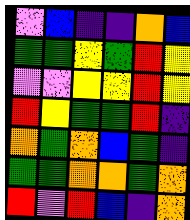[["violet", "blue", "indigo", "indigo", "orange", "blue"], ["green", "green", "yellow", "green", "red", "yellow"], ["violet", "violet", "yellow", "yellow", "red", "yellow"], ["red", "yellow", "green", "green", "red", "indigo"], ["orange", "green", "orange", "blue", "green", "indigo"], ["green", "green", "orange", "orange", "green", "orange"], ["red", "violet", "red", "blue", "indigo", "orange"]]